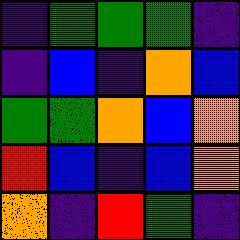[["indigo", "green", "green", "green", "indigo"], ["indigo", "blue", "indigo", "orange", "blue"], ["green", "green", "orange", "blue", "orange"], ["red", "blue", "indigo", "blue", "orange"], ["orange", "indigo", "red", "green", "indigo"]]